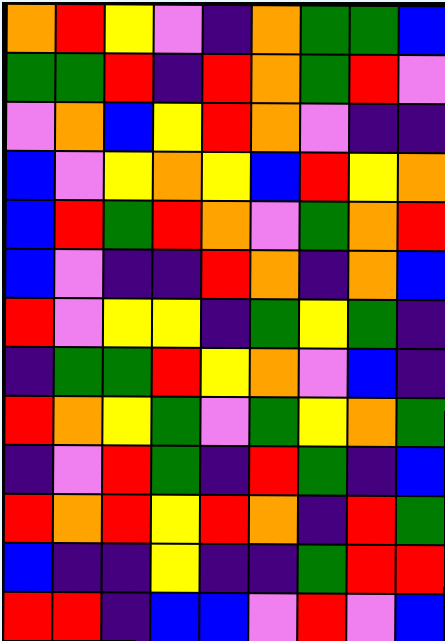[["orange", "red", "yellow", "violet", "indigo", "orange", "green", "green", "blue"], ["green", "green", "red", "indigo", "red", "orange", "green", "red", "violet"], ["violet", "orange", "blue", "yellow", "red", "orange", "violet", "indigo", "indigo"], ["blue", "violet", "yellow", "orange", "yellow", "blue", "red", "yellow", "orange"], ["blue", "red", "green", "red", "orange", "violet", "green", "orange", "red"], ["blue", "violet", "indigo", "indigo", "red", "orange", "indigo", "orange", "blue"], ["red", "violet", "yellow", "yellow", "indigo", "green", "yellow", "green", "indigo"], ["indigo", "green", "green", "red", "yellow", "orange", "violet", "blue", "indigo"], ["red", "orange", "yellow", "green", "violet", "green", "yellow", "orange", "green"], ["indigo", "violet", "red", "green", "indigo", "red", "green", "indigo", "blue"], ["red", "orange", "red", "yellow", "red", "orange", "indigo", "red", "green"], ["blue", "indigo", "indigo", "yellow", "indigo", "indigo", "green", "red", "red"], ["red", "red", "indigo", "blue", "blue", "violet", "red", "violet", "blue"]]